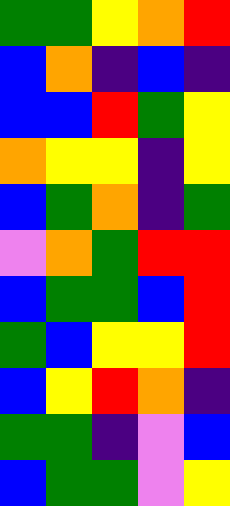[["green", "green", "yellow", "orange", "red"], ["blue", "orange", "indigo", "blue", "indigo"], ["blue", "blue", "red", "green", "yellow"], ["orange", "yellow", "yellow", "indigo", "yellow"], ["blue", "green", "orange", "indigo", "green"], ["violet", "orange", "green", "red", "red"], ["blue", "green", "green", "blue", "red"], ["green", "blue", "yellow", "yellow", "red"], ["blue", "yellow", "red", "orange", "indigo"], ["green", "green", "indigo", "violet", "blue"], ["blue", "green", "green", "violet", "yellow"]]